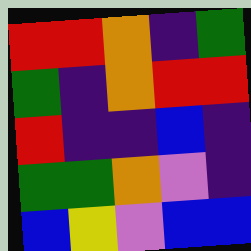[["red", "red", "orange", "indigo", "green"], ["green", "indigo", "orange", "red", "red"], ["red", "indigo", "indigo", "blue", "indigo"], ["green", "green", "orange", "violet", "indigo"], ["blue", "yellow", "violet", "blue", "blue"]]